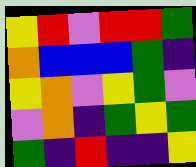[["yellow", "red", "violet", "red", "red", "green"], ["orange", "blue", "blue", "blue", "green", "indigo"], ["yellow", "orange", "violet", "yellow", "green", "violet"], ["violet", "orange", "indigo", "green", "yellow", "green"], ["green", "indigo", "red", "indigo", "indigo", "yellow"]]